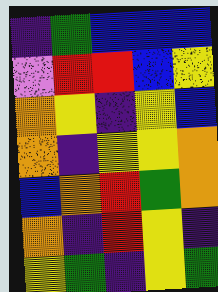[["indigo", "green", "blue", "blue", "blue"], ["violet", "red", "red", "blue", "yellow"], ["orange", "yellow", "indigo", "yellow", "blue"], ["orange", "indigo", "yellow", "yellow", "orange"], ["blue", "orange", "red", "green", "orange"], ["orange", "indigo", "red", "yellow", "indigo"], ["yellow", "green", "indigo", "yellow", "green"]]